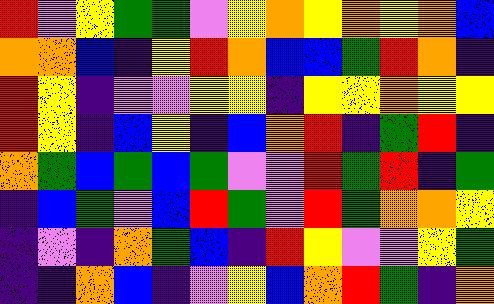[["red", "violet", "yellow", "green", "green", "violet", "yellow", "orange", "yellow", "orange", "yellow", "orange", "blue"], ["orange", "orange", "blue", "indigo", "yellow", "red", "orange", "blue", "blue", "green", "red", "orange", "indigo"], ["red", "yellow", "indigo", "violet", "violet", "yellow", "yellow", "indigo", "yellow", "yellow", "orange", "yellow", "yellow"], ["red", "yellow", "indigo", "blue", "yellow", "indigo", "blue", "orange", "red", "indigo", "green", "red", "indigo"], ["orange", "green", "blue", "green", "blue", "green", "violet", "violet", "red", "green", "red", "indigo", "green"], ["indigo", "blue", "green", "violet", "blue", "red", "green", "violet", "red", "green", "orange", "orange", "yellow"], ["indigo", "violet", "indigo", "orange", "green", "blue", "indigo", "red", "yellow", "violet", "violet", "yellow", "green"], ["indigo", "indigo", "orange", "blue", "indigo", "violet", "yellow", "blue", "orange", "red", "green", "indigo", "orange"]]